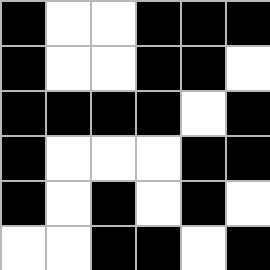[["black", "white", "white", "black", "black", "black"], ["black", "white", "white", "black", "black", "white"], ["black", "black", "black", "black", "white", "black"], ["black", "white", "white", "white", "black", "black"], ["black", "white", "black", "white", "black", "white"], ["white", "white", "black", "black", "white", "black"]]